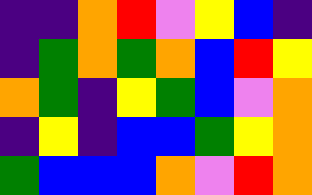[["indigo", "indigo", "orange", "red", "violet", "yellow", "blue", "indigo"], ["indigo", "green", "orange", "green", "orange", "blue", "red", "yellow"], ["orange", "green", "indigo", "yellow", "green", "blue", "violet", "orange"], ["indigo", "yellow", "indigo", "blue", "blue", "green", "yellow", "orange"], ["green", "blue", "blue", "blue", "orange", "violet", "red", "orange"]]